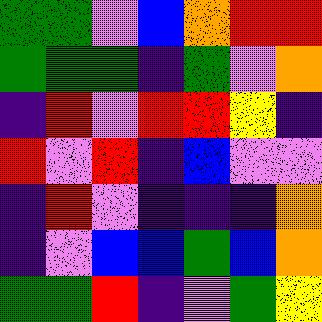[["green", "green", "violet", "blue", "orange", "red", "red"], ["green", "green", "green", "indigo", "green", "violet", "orange"], ["indigo", "red", "violet", "red", "red", "yellow", "indigo"], ["red", "violet", "red", "indigo", "blue", "violet", "violet"], ["indigo", "red", "violet", "indigo", "indigo", "indigo", "orange"], ["indigo", "violet", "blue", "blue", "green", "blue", "orange"], ["green", "green", "red", "indigo", "violet", "green", "yellow"]]